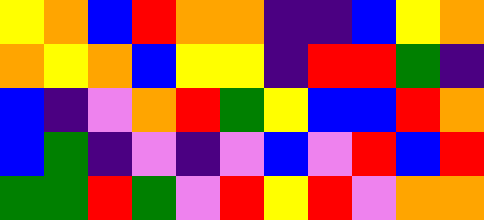[["yellow", "orange", "blue", "red", "orange", "orange", "indigo", "indigo", "blue", "yellow", "orange"], ["orange", "yellow", "orange", "blue", "yellow", "yellow", "indigo", "red", "red", "green", "indigo"], ["blue", "indigo", "violet", "orange", "red", "green", "yellow", "blue", "blue", "red", "orange"], ["blue", "green", "indigo", "violet", "indigo", "violet", "blue", "violet", "red", "blue", "red"], ["green", "green", "red", "green", "violet", "red", "yellow", "red", "violet", "orange", "orange"]]